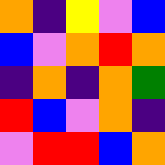[["orange", "indigo", "yellow", "violet", "blue"], ["blue", "violet", "orange", "red", "orange"], ["indigo", "orange", "indigo", "orange", "green"], ["red", "blue", "violet", "orange", "indigo"], ["violet", "red", "red", "blue", "orange"]]